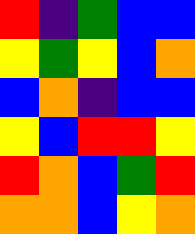[["red", "indigo", "green", "blue", "blue"], ["yellow", "green", "yellow", "blue", "orange"], ["blue", "orange", "indigo", "blue", "blue"], ["yellow", "blue", "red", "red", "yellow"], ["red", "orange", "blue", "green", "red"], ["orange", "orange", "blue", "yellow", "orange"]]